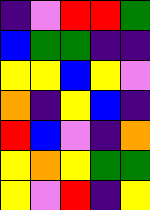[["indigo", "violet", "red", "red", "green"], ["blue", "green", "green", "indigo", "indigo"], ["yellow", "yellow", "blue", "yellow", "violet"], ["orange", "indigo", "yellow", "blue", "indigo"], ["red", "blue", "violet", "indigo", "orange"], ["yellow", "orange", "yellow", "green", "green"], ["yellow", "violet", "red", "indigo", "yellow"]]